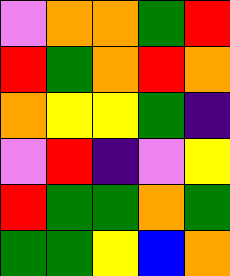[["violet", "orange", "orange", "green", "red"], ["red", "green", "orange", "red", "orange"], ["orange", "yellow", "yellow", "green", "indigo"], ["violet", "red", "indigo", "violet", "yellow"], ["red", "green", "green", "orange", "green"], ["green", "green", "yellow", "blue", "orange"]]